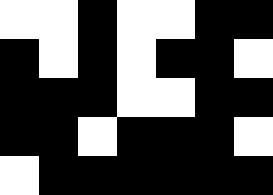[["white", "white", "black", "white", "white", "black", "black"], ["black", "white", "black", "white", "black", "black", "white"], ["black", "black", "black", "white", "white", "black", "black"], ["black", "black", "white", "black", "black", "black", "white"], ["white", "black", "black", "black", "black", "black", "black"]]